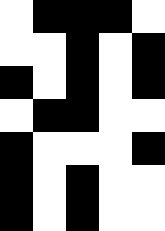[["white", "black", "black", "black", "white"], ["white", "white", "black", "white", "black"], ["black", "white", "black", "white", "black"], ["white", "black", "black", "white", "white"], ["black", "white", "white", "white", "black"], ["black", "white", "black", "white", "white"], ["black", "white", "black", "white", "white"]]